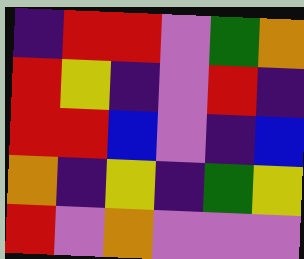[["indigo", "red", "red", "violet", "green", "orange"], ["red", "yellow", "indigo", "violet", "red", "indigo"], ["red", "red", "blue", "violet", "indigo", "blue"], ["orange", "indigo", "yellow", "indigo", "green", "yellow"], ["red", "violet", "orange", "violet", "violet", "violet"]]